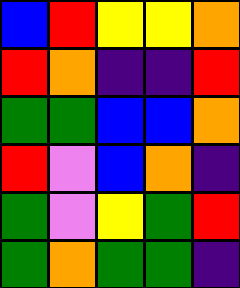[["blue", "red", "yellow", "yellow", "orange"], ["red", "orange", "indigo", "indigo", "red"], ["green", "green", "blue", "blue", "orange"], ["red", "violet", "blue", "orange", "indigo"], ["green", "violet", "yellow", "green", "red"], ["green", "orange", "green", "green", "indigo"]]